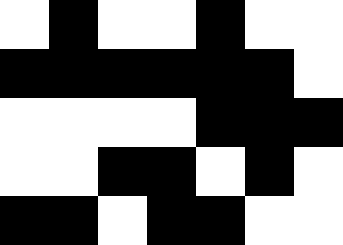[["white", "black", "white", "white", "black", "white", "white"], ["black", "black", "black", "black", "black", "black", "white"], ["white", "white", "white", "white", "black", "black", "black"], ["white", "white", "black", "black", "white", "black", "white"], ["black", "black", "white", "black", "black", "white", "white"]]